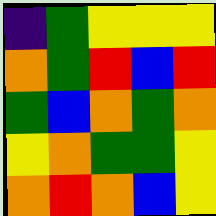[["indigo", "green", "yellow", "yellow", "yellow"], ["orange", "green", "red", "blue", "red"], ["green", "blue", "orange", "green", "orange"], ["yellow", "orange", "green", "green", "yellow"], ["orange", "red", "orange", "blue", "yellow"]]